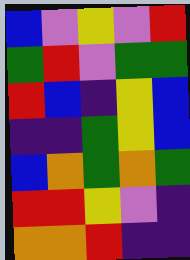[["blue", "violet", "yellow", "violet", "red"], ["green", "red", "violet", "green", "green"], ["red", "blue", "indigo", "yellow", "blue"], ["indigo", "indigo", "green", "yellow", "blue"], ["blue", "orange", "green", "orange", "green"], ["red", "red", "yellow", "violet", "indigo"], ["orange", "orange", "red", "indigo", "indigo"]]